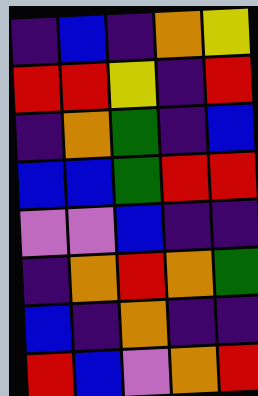[["indigo", "blue", "indigo", "orange", "yellow"], ["red", "red", "yellow", "indigo", "red"], ["indigo", "orange", "green", "indigo", "blue"], ["blue", "blue", "green", "red", "red"], ["violet", "violet", "blue", "indigo", "indigo"], ["indigo", "orange", "red", "orange", "green"], ["blue", "indigo", "orange", "indigo", "indigo"], ["red", "blue", "violet", "orange", "red"]]